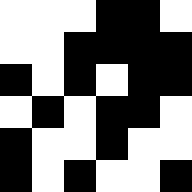[["white", "white", "white", "black", "black", "white"], ["white", "white", "black", "black", "black", "black"], ["black", "white", "black", "white", "black", "black"], ["white", "black", "white", "black", "black", "white"], ["black", "white", "white", "black", "white", "white"], ["black", "white", "black", "white", "white", "black"]]